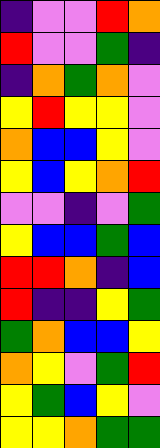[["indigo", "violet", "violet", "red", "orange"], ["red", "violet", "violet", "green", "indigo"], ["indigo", "orange", "green", "orange", "violet"], ["yellow", "red", "yellow", "yellow", "violet"], ["orange", "blue", "blue", "yellow", "violet"], ["yellow", "blue", "yellow", "orange", "red"], ["violet", "violet", "indigo", "violet", "green"], ["yellow", "blue", "blue", "green", "blue"], ["red", "red", "orange", "indigo", "blue"], ["red", "indigo", "indigo", "yellow", "green"], ["green", "orange", "blue", "blue", "yellow"], ["orange", "yellow", "violet", "green", "red"], ["yellow", "green", "blue", "yellow", "violet"], ["yellow", "yellow", "orange", "green", "green"]]